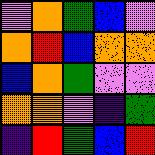[["violet", "orange", "green", "blue", "violet"], ["orange", "red", "blue", "orange", "orange"], ["blue", "orange", "green", "violet", "violet"], ["orange", "orange", "violet", "indigo", "green"], ["indigo", "red", "green", "blue", "red"]]